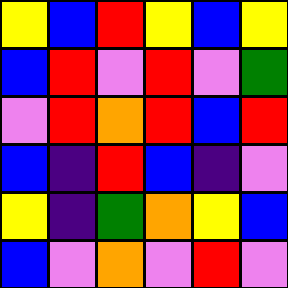[["yellow", "blue", "red", "yellow", "blue", "yellow"], ["blue", "red", "violet", "red", "violet", "green"], ["violet", "red", "orange", "red", "blue", "red"], ["blue", "indigo", "red", "blue", "indigo", "violet"], ["yellow", "indigo", "green", "orange", "yellow", "blue"], ["blue", "violet", "orange", "violet", "red", "violet"]]